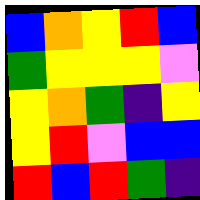[["blue", "orange", "yellow", "red", "blue"], ["green", "yellow", "yellow", "yellow", "violet"], ["yellow", "orange", "green", "indigo", "yellow"], ["yellow", "red", "violet", "blue", "blue"], ["red", "blue", "red", "green", "indigo"]]